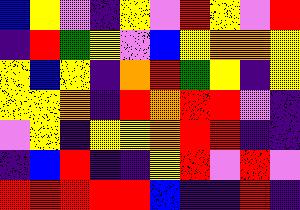[["blue", "yellow", "violet", "indigo", "yellow", "violet", "red", "yellow", "violet", "red"], ["indigo", "red", "green", "yellow", "violet", "blue", "yellow", "orange", "orange", "yellow"], ["yellow", "blue", "yellow", "indigo", "orange", "red", "green", "yellow", "indigo", "yellow"], ["yellow", "yellow", "orange", "indigo", "red", "orange", "red", "red", "violet", "indigo"], ["violet", "yellow", "indigo", "yellow", "yellow", "orange", "red", "red", "indigo", "indigo"], ["indigo", "blue", "red", "indigo", "indigo", "yellow", "red", "violet", "red", "violet"], ["red", "red", "red", "red", "red", "blue", "indigo", "indigo", "red", "indigo"]]